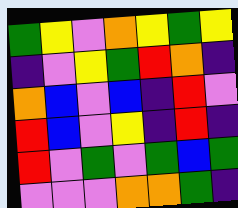[["green", "yellow", "violet", "orange", "yellow", "green", "yellow"], ["indigo", "violet", "yellow", "green", "red", "orange", "indigo"], ["orange", "blue", "violet", "blue", "indigo", "red", "violet"], ["red", "blue", "violet", "yellow", "indigo", "red", "indigo"], ["red", "violet", "green", "violet", "green", "blue", "green"], ["violet", "violet", "violet", "orange", "orange", "green", "indigo"]]